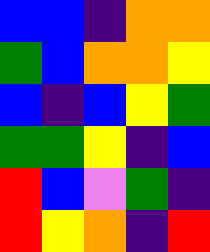[["blue", "blue", "indigo", "orange", "orange"], ["green", "blue", "orange", "orange", "yellow"], ["blue", "indigo", "blue", "yellow", "green"], ["green", "green", "yellow", "indigo", "blue"], ["red", "blue", "violet", "green", "indigo"], ["red", "yellow", "orange", "indigo", "red"]]